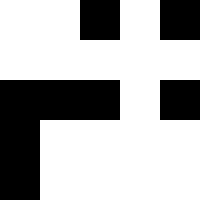[["white", "white", "black", "white", "black"], ["white", "white", "white", "white", "white"], ["black", "black", "black", "white", "black"], ["black", "white", "white", "white", "white"], ["black", "white", "white", "white", "white"]]